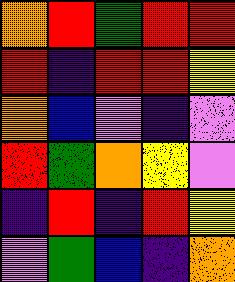[["orange", "red", "green", "red", "red"], ["red", "indigo", "red", "red", "yellow"], ["orange", "blue", "violet", "indigo", "violet"], ["red", "green", "orange", "yellow", "violet"], ["indigo", "red", "indigo", "red", "yellow"], ["violet", "green", "blue", "indigo", "orange"]]